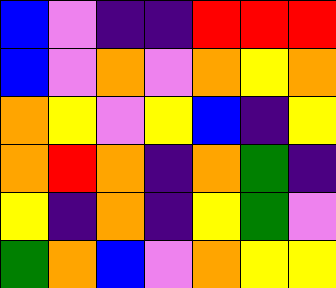[["blue", "violet", "indigo", "indigo", "red", "red", "red"], ["blue", "violet", "orange", "violet", "orange", "yellow", "orange"], ["orange", "yellow", "violet", "yellow", "blue", "indigo", "yellow"], ["orange", "red", "orange", "indigo", "orange", "green", "indigo"], ["yellow", "indigo", "orange", "indigo", "yellow", "green", "violet"], ["green", "orange", "blue", "violet", "orange", "yellow", "yellow"]]